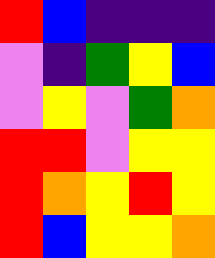[["red", "blue", "indigo", "indigo", "indigo"], ["violet", "indigo", "green", "yellow", "blue"], ["violet", "yellow", "violet", "green", "orange"], ["red", "red", "violet", "yellow", "yellow"], ["red", "orange", "yellow", "red", "yellow"], ["red", "blue", "yellow", "yellow", "orange"]]